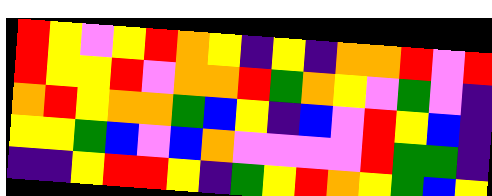[["red", "yellow", "violet", "yellow", "red", "orange", "yellow", "indigo", "yellow", "indigo", "orange", "orange", "red", "violet", "red"], ["red", "yellow", "yellow", "red", "violet", "orange", "orange", "red", "green", "orange", "yellow", "violet", "green", "violet", "indigo"], ["orange", "red", "yellow", "orange", "orange", "green", "blue", "yellow", "indigo", "blue", "violet", "red", "yellow", "blue", "indigo"], ["yellow", "yellow", "green", "blue", "violet", "blue", "orange", "violet", "violet", "violet", "violet", "red", "green", "green", "indigo"], ["indigo", "indigo", "yellow", "red", "red", "yellow", "indigo", "green", "yellow", "red", "orange", "yellow", "green", "blue", "yellow"]]